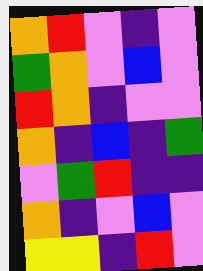[["orange", "red", "violet", "indigo", "violet"], ["green", "orange", "violet", "blue", "violet"], ["red", "orange", "indigo", "violet", "violet"], ["orange", "indigo", "blue", "indigo", "green"], ["violet", "green", "red", "indigo", "indigo"], ["orange", "indigo", "violet", "blue", "violet"], ["yellow", "yellow", "indigo", "red", "violet"]]